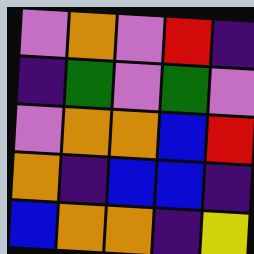[["violet", "orange", "violet", "red", "indigo"], ["indigo", "green", "violet", "green", "violet"], ["violet", "orange", "orange", "blue", "red"], ["orange", "indigo", "blue", "blue", "indigo"], ["blue", "orange", "orange", "indigo", "yellow"]]